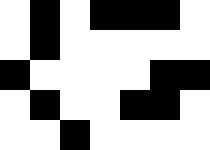[["white", "black", "white", "black", "black", "black", "white"], ["white", "black", "white", "white", "white", "white", "white"], ["black", "white", "white", "white", "white", "black", "black"], ["white", "black", "white", "white", "black", "black", "white"], ["white", "white", "black", "white", "white", "white", "white"]]